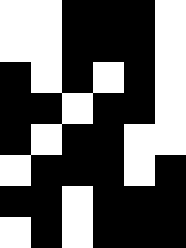[["white", "white", "black", "black", "black", "white"], ["white", "white", "black", "black", "black", "white"], ["black", "white", "black", "white", "black", "white"], ["black", "black", "white", "black", "black", "white"], ["black", "white", "black", "black", "white", "white"], ["white", "black", "black", "black", "white", "black"], ["black", "black", "white", "black", "black", "black"], ["white", "black", "white", "black", "black", "black"]]